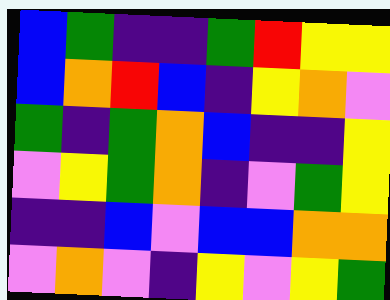[["blue", "green", "indigo", "indigo", "green", "red", "yellow", "yellow"], ["blue", "orange", "red", "blue", "indigo", "yellow", "orange", "violet"], ["green", "indigo", "green", "orange", "blue", "indigo", "indigo", "yellow"], ["violet", "yellow", "green", "orange", "indigo", "violet", "green", "yellow"], ["indigo", "indigo", "blue", "violet", "blue", "blue", "orange", "orange"], ["violet", "orange", "violet", "indigo", "yellow", "violet", "yellow", "green"]]